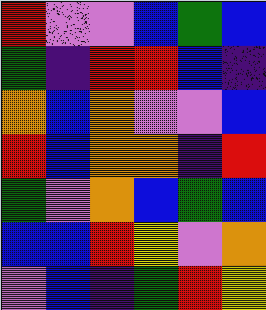[["red", "violet", "violet", "blue", "green", "blue"], ["green", "indigo", "red", "red", "blue", "indigo"], ["orange", "blue", "orange", "violet", "violet", "blue"], ["red", "blue", "orange", "orange", "indigo", "red"], ["green", "violet", "orange", "blue", "green", "blue"], ["blue", "blue", "red", "yellow", "violet", "orange"], ["violet", "blue", "indigo", "green", "red", "yellow"]]